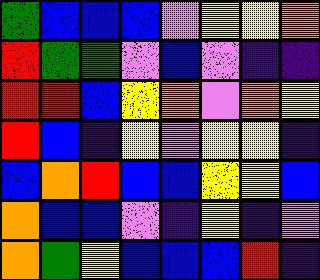[["green", "blue", "blue", "blue", "violet", "yellow", "yellow", "orange"], ["red", "green", "green", "violet", "blue", "violet", "indigo", "indigo"], ["red", "red", "blue", "yellow", "orange", "violet", "orange", "yellow"], ["red", "blue", "indigo", "yellow", "violet", "yellow", "yellow", "indigo"], ["blue", "orange", "red", "blue", "blue", "yellow", "yellow", "blue"], ["orange", "blue", "blue", "violet", "indigo", "yellow", "indigo", "violet"], ["orange", "green", "yellow", "blue", "blue", "blue", "red", "indigo"]]